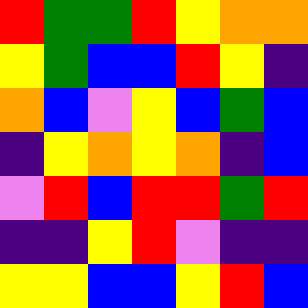[["red", "green", "green", "red", "yellow", "orange", "orange"], ["yellow", "green", "blue", "blue", "red", "yellow", "indigo"], ["orange", "blue", "violet", "yellow", "blue", "green", "blue"], ["indigo", "yellow", "orange", "yellow", "orange", "indigo", "blue"], ["violet", "red", "blue", "red", "red", "green", "red"], ["indigo", "indigo", "yellow", "red", "violet", "indigo", "indigo"], ["yellow", "yellow", "blue", "blue", "yellow", "red", "blue"]]